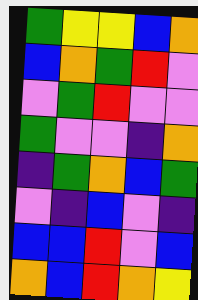[["green", "yellow", "yellow", "blue", "orange"], ["blue", "orange", "green", "red", "violet"], ["violet", "green", "red", "violet", "violet"], ["green", "violet", "violet", "indigo", "orange"], ["indigo", "green", "orange", "blue", "green"], ["violet", "indigo", "blue", "violet", "indigo"], ["blue", "blue", "red", "violet", "blue"], ["orange", "blue", "red", "orange", "yellow"]]